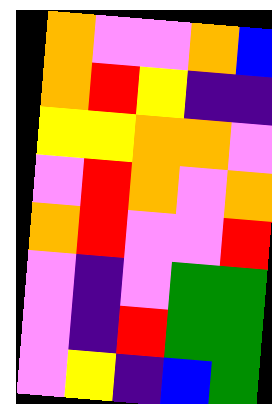[["orange", "violet", "violet", "orange", "blue"], ["orange", "red", "yellow", "indigo", "indigo"], ["yellow", "yellow", "orange", "orange", "violet"], ["violet", "red", "orange", "violet", "orange"], ["orange", "red", "violet", "violet", "red"], ["violet", "indigo", "violet", "green", "green"], ["violet", "indigo", "red", "green", "green"], ["violet", "yellow", "indigo", "blue", "green"]]